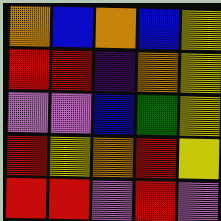[["orange", "blue", "orange", "blue", "yellow"], ["red", "red", "indigo", "orange", "yellow"], ["violet", "violet", "blue", "green", "yellow"], ["red", "yellow", "orange", "red", "yellow"], ["red", "red", "violet", "red", "violet"]]